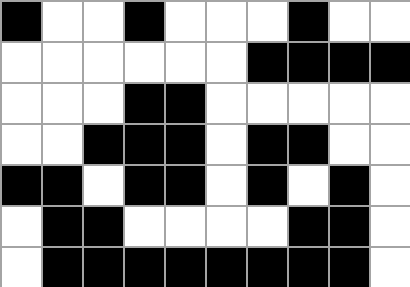[["black", "white", "white", "black", "white", "white", "white", "black", "white", "white"], ["white", "white", "white", "white", "white", "white", "black", "black", "black", "black"], ["white", "white", "white", "black", "black", "white", "white", "white", "white", "white"], ["white", "white", "black", "black", "black", "white", "black", "black", "white", "white"], ["black", "black", "white", "black", "black", "white", "black", "white", "black", "white"], ["white", "black", "black", "white", "white", "white", "white", "black", "black", "white"], ["white", "black", "black", "black", "black", "black", "black", "black", "black", "white"]]